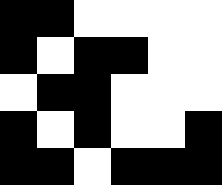[["black", "black", "white", "white", "white", "white"], ["black", "white", "black", "black", "white", "white"], ["white", "black", "black", "white", "white", "white"], ["black", "white", "black", "white", "white", "black"], ["black", "black", "white", "black", "black", "black"]]